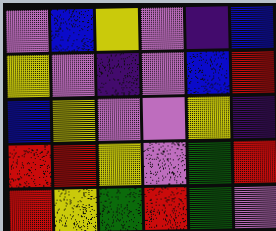[["violet", "blue", "yellow", "violet", "indigo", "blue"], ["yellow", "violet", "indigo", "violet", "blue", "red"], ["blue", "yellow", "violet", "violet", "yellow", "indigo"], ["red", "red", "yellow", "violet", "green", "red"], ["red", "yellow", "green", "red", "green", "violet"]]